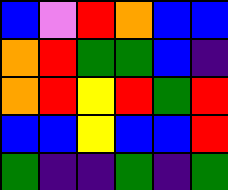[["blue", "violet", "red", "orange", "blue", "blue"], ["orange", "red", "green", "green", "blue", "indigo"], ["orange", "red", "yellow", "red", "green", "red"], ["blue", "blue", "yellow", "blue", "blue", "red"], ["green", "indigo", "indigo", "green", "indigo", "green"]]